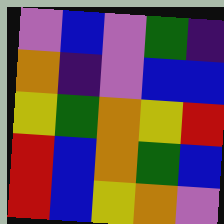[["violet", "blue", "violet", "green", "indigo"], ["orange", "indigo", "violet", "blue", "blue"], ["yellow", "green", "orange", "yellow", "red"], ["red", "blue", "orange", "green", "blue"], ["red", "blue", "yellow", "orange", "violet"]]